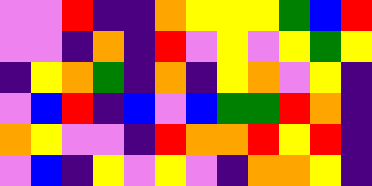[["violet", "violet", "red", "indigo", "indigo", "orange", "yellow", "yellow", "yellow", "green", "blue", "red"], ["violet", "violet", "indigo", "orange", "indigo", "red", "violet", "yellow", "violet", "yellow", "green", "yellow"], ["indigo", "yellow", "orange", "green", "indigo", "orange", "indigo", "yellow", "orange", "violet", "yellow", "indigo"], ["violet", "blue", "red", "indigo", "blue", "violet", "blue", "green", "green", "red", "orange", "indigo"], ["orange", "yellow", "violet", "violet", "indigo", "red", "orange", "orange", "red", "yellow", "red", "indigo"], ["violet", "blue", "indigo", "yellow", "violet", "yellow", "violet", "indigo", "orange", "orange", "yellow", "indigo"]]